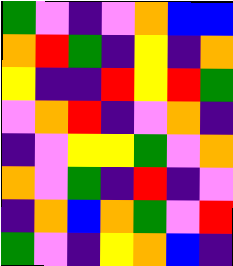[["green", "violet", "indigo", "violet", "orange", "blue", "blue"], ["orange", "red", "green", "indigo", "yellow", "indigo", "orange"], ["yellow", "indigo", "indigo", "red", "yellow", "red", "green"], ["violet", "orange", "red", "indigo", "violet", "orange", "indigo"], ["indigo", "violet", "yellow", "yellow", "green", "violet", "orange"], ["orange", "violet", "green", "indigo", "red", "indigo", "violet"], ["indigo", "orange", "blue", "orange", "green", "violet", "red"], ["green", "violet", "indigo", "yellow", "orange", "blue", "indigo"]]